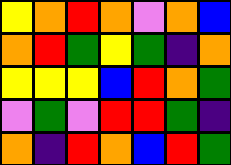[["yellow", "orange", "red", "orange", "violet", "orange", "blue"], ["orange", "red", "green", "yellow", "green", "indigo", "orange"], ["yellow", "yellow", "yellow", "blue", "red", "orange", "green"], ["violet", "green", "violet", "red", "red", "green", "indigo"], ["orange", "indigo", "red", "orange", "blue", "red", "green"]]